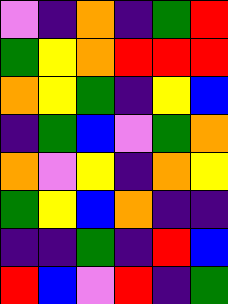[["violet", "indigo", "orange", "indigo", "green", "red"], ["green", "yellow", "orange", "red", "red", "red"], ["orange", "yellow", "green", "indigo", "yellow", "blue"], ["indigo", "green", "blue", "violet", "green", "orange"], ["orange", "violet", "yellow", "indigo", "orange", "yellow"], ["green", "yellow", "blue", "orange", "indigo", "indigo"], ["indigo", "indigo", "green", "indigo", "red", "blue"], ["red", "blue", "violet", "red", "indigo", "green"]]